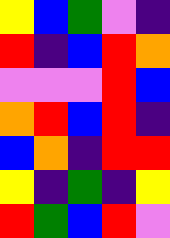[["yellow", "blue", "green", "violet", "indigo"], ["red", "indigo", "blue", "red", "orange"], ["violet", "violet", "violet", "red", "blue"], ["orange", "red", "blue", "red", "indigo"], ["blue", "orange", "indigo", "red", "red"], ["yellow", "indigo", "green", "indigo", "yellow"], ["red", "green", "blue", "red", "violet"]]